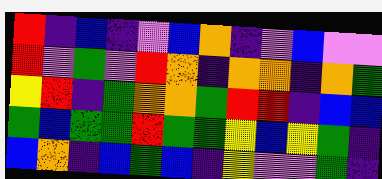[["red", "indigo", "blue", "indigo", "violet", "blue", "orange", "indigo", "violet", "blue", "violet", "violet"], ["red", "violet", "green", "violet", "red", "orange", "indigo", "orange", "orange", "indigo", "orange", "green"], ["yellow", "red", "indigo", "green", "orange", "orange", "green", "red", "red", "indigo", "blue", "blue"], ["green", "blue", "green", "green", "red", "green", "green", "yellow", "blue", "yellow", "green", "indigo"], ["blue", "orange", "indigo", "blue", "green", "blue", "indigo", "yellow", "violet", "violet", "green", "indigo"]]